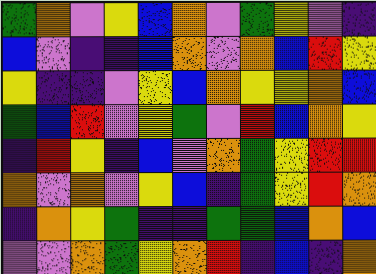[["green", "orange", "violet", "yellow", "blue", "orange", "violet", "green", "yellow", "violet", "indigo"], ["blue", "violet", "indigo", "indigo", "blue", "orange", "violet", "orange", "blue", "red", "yellow"], ["yellow", "indigo", "indigo", "violet", "yellow", "blue", "orange", "yellow", "yellow", "orange", "blue"], ["green", "blue", "red", "violet", "yellow", "green", "violet", "red", "blue", "orange", "yellow"], ["indigo", "red", "yellow", "indigo", "blue", "violet", "orange", "green", "yellow", "red", "red"], ["orange", "violet", "orange", "violet", "yellow", "blue", "indigo", "green", "yellow", "red", "orange"], ["indigo", "orange", "yellow", "green", "indigo", "indigo", "green", "green", "blue", "orange", "blue"], ["violet", "violet", "orange", "green", "yellow", "orange", "red", "indigo", "blue", "indigo", "orange"]]